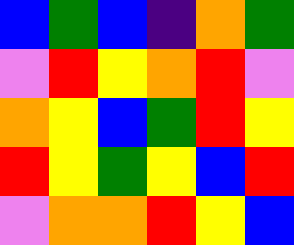[["blue", "green", "blue", "indigo", "orange", "green"], ["violet", "red", "yellow", "orange", "red", "violet"], ["orange", "yellow", "blue", "green", "red", "yellow"], ["red", "yellow", "green", "yellow", "blue", "red"], ["violet", "orange", "orange", "red", "yellow", "blue"]]